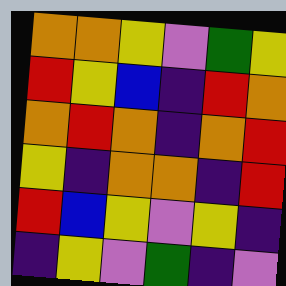[["orange", "orange", "yellow", "violet", "green", "yellow"], ["red", "yellow", "blue", "indigo", "red", "orange"], ["orange", "red", "orange", "indigo", "orange", "red"], ["yellow", "indigo", "orange", "orange", "indigo", "red"], ["red", "blue", "yellow", "violet", "yellow", "indigo"], ["indigo", "yellow", "violet", "green", "indigo", "violet"]]